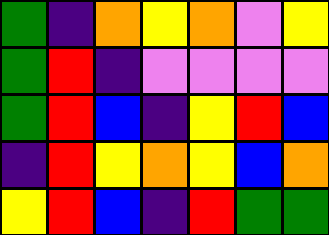[["green", "indigo", "orange", "yellow", "orange", "violet", "yellow"], ["green", "red", "indigo", "violet", "violet", "violet", "violet"], ["green", "red", "blue", "indigo", "yellow", "red", "blue"], ["indigo", "red", "yellow", "orange", "yellow", "blue", "orange"], ["yellow", "red", "blue", "indigo", "red", "green", "green"]]